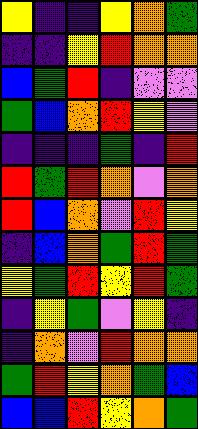[["yellow", "indigo", "indigo", "yellow", "orange", "green"], ["indigo", "indigo", "yellow", "red", "orange", "orange"], ["blue", "green", "red", "indigo", "violet", "violet"], ["green", "blue", "orange", "red", "yellow", "violet"], ["indigo", "indigo", "indigo", "green", "indigo", "red"], ["red", "green", "red", "orange", "violet", "orange"], ["red", "blue", "orange", "violet", "red", "yellow"], ["indigo", "blue", "orange", "green", "red", "green"], ["yellow", "green", "red", "yellow", "red", "green"], ["indigo", "yellow", "green", "violet", "yellow", "indigo"], ["indigo", "orange", "violet", "red", "orange", "orange"], ["green", "red", "yellow", "orange", "green", "blue"], ["blue", "blue", "red", "yellow", "orange", "green"]]